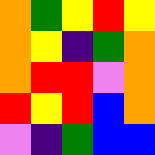[["orange", "green", "yellow", "red", "yellow"], ["orange", "yellow", "indigo", "green", "orange"], ["orange", "red", "red", "violet", "orange"], ["red", "yellow", "red", "blue", "orange"], ["violet", "indigo", "green", "blue", "blue"]]